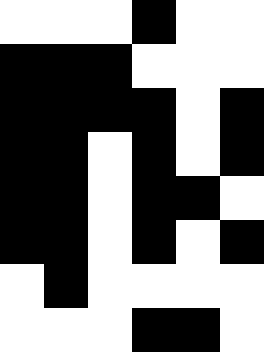[["white", "white", "white", "black", "white", "white"], ["black", "black", "black", "white", "white", "white"], ["black", "black", "black", "black", "white", "black"], ["black", "black", "white", "black", "white", "black"], ["black", "black", "white", "black", "black", "white"], ["black", "black", "white", "black", "white", "black"], ["white", "black", "white", "white", "white", "white"], ["white", "white", "white", "black", "black", "white"]]